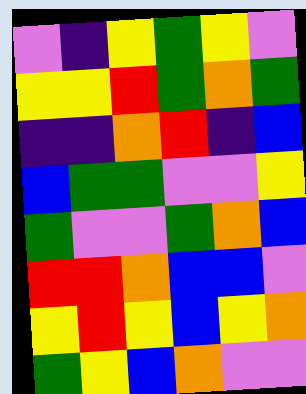[["violet", "indigo", "yellow", "green", "yellow", "violet"], ["yellow", "yellow", "red", "green", "orange", "green"], ["indigo", "indigo", "orange", "red", "indigo", "blue"], ["blue", "green", "green", "violet", "violet", "yellow"], ["green", "violet", "violet", "green", "orange", "blue"], ["red", "red", "orange", "blue", "blue", "violet"], ["yellow", "red", "yellow", "blue", "yellow", "orange"], ["green", "yellow", "blue", "orange", "violet", "violet"]]